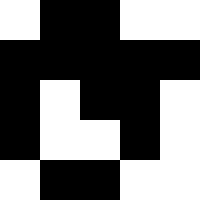[["white", "black", "black", "white", "white"], ["black", "black", "black", "black", "black"], ["black", "white", "black", "black", "white"], ["black", "white", "white", "black", "white"], ["white", "black", "black", "white", "white"]]